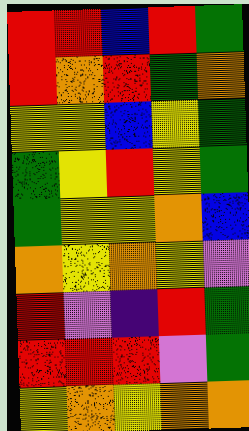[["red", "red", "blue", "red", "green"], ["red", "orange", "red", "green", "orange"], ["yellow", "yellow", "blue", "yellow", "green"], ["green", "yellow", "red", "yellow", "green"], ["green", "yellow", "yellow", "orange", "blue"], ["orange", "yellow", "orange", "yellow", "violet"], ["red", "violet", "indigo", "red", "green"], ["red", "red", "red", "violet", "green"], ["yellow", "orange", "yellow", "orange", "orange"]]